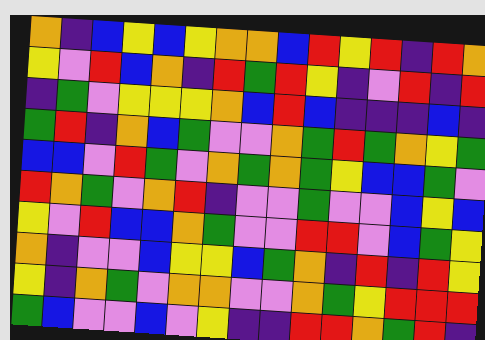[["orange", "indigo", "blue", "yellow", "blue", "yellow", "orange", "orange", "blue", "red", "yellow", "red", "indigo", "red", "orange"], ["yellow", "violet", "red", "blue", "orange", "indigo", "red", "green", "red", "yellow", "indigo", "violet", "red", "indigo", "red"], ["indigo", "green", "violet", "yellow", "yellow", "yellow", "orange", "blue", "red", "blue", "indigo", "indigo", "indigo", "blue", "indigo"], ["green", "red", "indigo", "orange", "blue", "green", "violet", "violet", "orange", "green", "red", "green", "orange", "yellow", "green"], ["blue", "blue", "violet", "red", "green", "violet", "orange", "green", "orange", "green", "yellow", "blue", "blue", "green", "violet"], ["red", "orange", "green", "violet", "orange", "red", "indigo", "violet", "violet", "green", "violet", "violet", "blue", "yellow", "blue"], ["yellow", "violet", "red", "blue", "blue", "orange", "green", "violet", "violet", "red", "red", "violet", "blue", "green", "yellow"], ["orange", "indigo", "violet", "violet", "blue", "yellow", "yellow", "blue", "green", "orange", "indigo", "red", "indigo", "red", "yellow"], ["yellow", "indigo", "orange", "green", "violet", "orange", "orange", "violet", "violet", "orange", "green", "yellow", "red", "red", "red"], ["green", "blue", "violet", "violet", "blue", "violet", "yellow", "indigo", "indigo", "red", "red", "orange", "green", "red", "indigo"]]